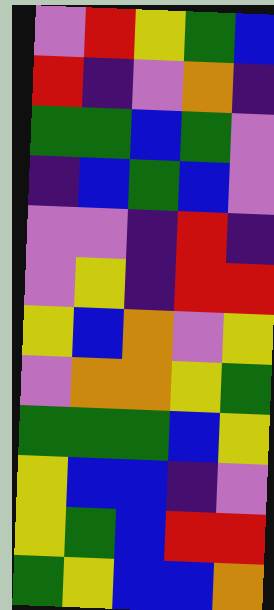[["violet", "red", "yellow", "green", "blue"], ["red", "indigo", "violet", "orange", "indigo"], ["green", "green", "blue", "green", "violet"], ["indigo", "blue", "green", "blue", "violet"], ["violet", "violet", "indigo", "red", "indigo"], ["violet", "yellow", "indigo", "red", "red"], ["yellow", "blue", "orange", "violet", "yellow"], ["violet", "orange", "orange", "yellow", "green"], ["green", "green", "green", "blue", "yellow"], ["yellow", "blue", "blue", "indigo", "violet"], ["yellow", "green", "blue", "red", "red"], ["green", "yellow", "blue", "blue", "orange"]]